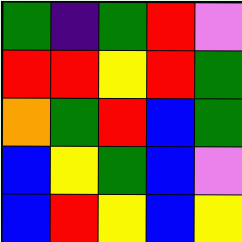[["green", "indigo", "green", "red", "violet"], ["red", "red", "yellow", "red", "green"], ["orange", "green", "red", "blue", "green"], ["blue", "yellow", "green", "blue", "violet"], ["blue", "red", "yellow", "blue", "yellow"]]